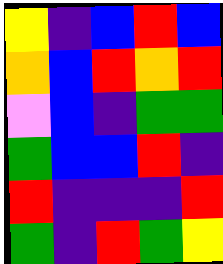[["yellow", "indigo", "blue", "red", "blue"], ["orange", "blue", "red", "orange", "red"], ["violet", "blue", "indigo", "green", "green"], ["green", "blue", "blue", "red", "indigo"], ["red", "indigo", "indigo", "indigo", "red"], ["green", "indigo", "red", "green", "yellow"]]